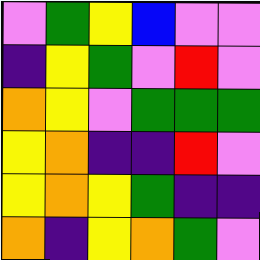[["violet", "green", "yellow", "blue", "violet", "violet"], ["indigo", "yellow", "green", "violet", "red", "violet"], ["orange", "yellow", "violet", "green", "green", "green"], ["yellow", "orange", "indigo", "indigo", "red", "violet"], ["yellow", "orange", "yellow", "green", "indigo", "indigo"], ["orange", "indigo", "yellow", "orange", "green", "violet"]]